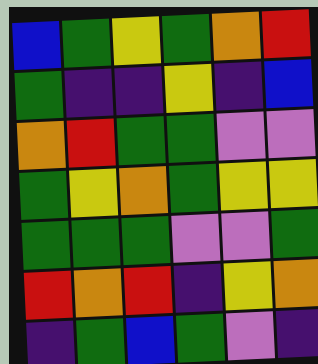[["blue", "green", "yellow", "green", "orange", "red"], ["green", "indigo", "indigo", "yellow", "indigo", "blue"], ["orange", "red", "green", "green", "violet", "violet"], ["green", "yellow", "orange", "green", "yellow", "yellow"], ["green", "green", "green", "violet", "violet", "green"], ["red", "orange", "red", "indigo", "yellow", "orange"], ["indigo", "green", "blue", "green", "violet", "indigo"]]